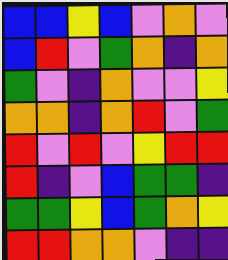[["blue", "blue", "yellow", "blue", "violet", "orange", "violet"], ["blue", "red", "violet", "green", "orange", "indigo", "orange"], ["green", "violet", "indigo", "orange", "violet", "violet", "yellow"], ["orange", "orange", "indigo", "orange", "red", "violet", "green"], ["red", "violet", "red", "violet", "yellow", "red", "red"], ["red", "indigo", "violet", "blue", "green", "green", "indigo"], ["green", "green", "yellow", "blue", "green", "orange", "yellow"], ["red", "red", "orange", "orange", "violet", "indigo", "indigo"]]